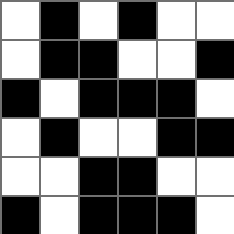[["white", "black", "white", "black", "white", "white"], ["white", "black", "black", "white", "white", "black"], ["black", "white", "black", "black", "black", "white"], ["white", "black", "white", "white", "black", "black"], ["white", "white", "black", "black", "white", "white"], ["black", "white", "black", "black", "black", "white"]]